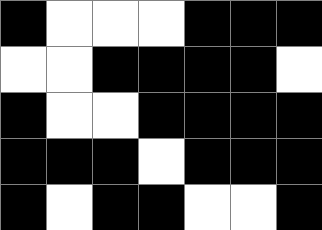[["black", "white", "white", "white", "black", "black", "black"], ["white", "white", "black", "black", "black", "black", "white"], ["black", "white", "white", "black", "black", "black", "black"], ["black", "black", "black", "white", "black", "black", "black"], ["black", "white", "black", "black", "white", "white", "black"]]